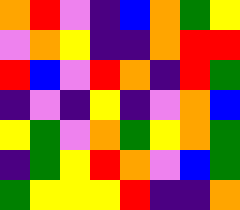[["orange", "red", "violet", "indigo", "blue", "orange", "green", "yellow"], ["violet", "orange", "yellow", "indigo", "indigo", "orange", "red", "red"], ["red", "blue", "violet", "red", "orange", "indigo", "red", "green"], ["indigo", "violet", "indigo", "yellow", "indigo", "violet", "orange", "blue"], ["yellow", "green", "violet", "orange", "green", "yellow", "orange", "green"], ["indigo", "green", "yellow", "red", "orange", "violet", "blue", "green"], ["green", "yellow", "yellow", "yellow", "red", "indigo", "indigo", "orange"]]